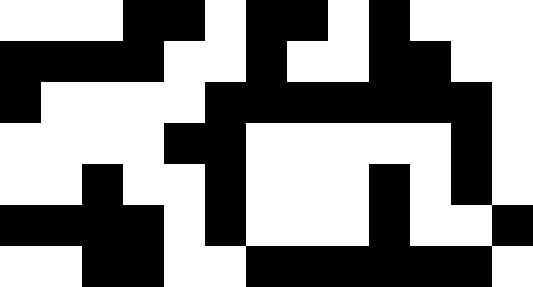[["white", "white", "white", "black", "black", "white", "black", "black", "white", "black", "white", "white", "white"], ["black", "black", "black", "black", "white", "white", "black", "white", "white", "black", "black", "white", "white"], ["black", "white", "white", "white", "white", "black", "black", "black", "black", "black", "black", "black", "white"], ["white", "white", "white", "white", "black", "black", "white", "white", "white", "white", "white", "black", "white"], ["white", "white", "black", "white", "white", "black", "white", "white", "white", "black", "white", "black", "white"], ["black", "black", "black", "black", "white", "black", "white", "white", "white", "black", "white", "white", "black"], ["white", "white", "black", "black", "white", "white", "black", "black", "black", "black", "black", "black", "white"]]